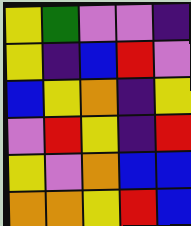[["yellow", "green", "violet", "violet", "indigo"], ["yellow", "indigo", "blue", "red", "violet"], ["blue", "yellow", "orange", "indigo", "yellow"], ["violet", "red", "yellow", "indigo", "red"], ["yellow", "violet", "orange", "blue", "blue"], ["orange", "orange", "yellow", "red", "blue"]]